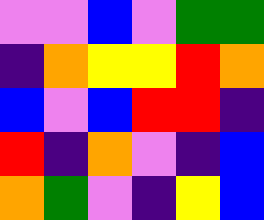[["violet", "violet", "blue", "violet", "green", "green"], ["indigo", "orange", "yellow", "yellow", "red", "orange"], ["blue", "violet", "blue", "red", "red", "indigo"], ["red", "indigo", "orange", "violet", "indigo", "blue"], ["orange", "green", "violet", "indigo", "yellow", "blue"]]